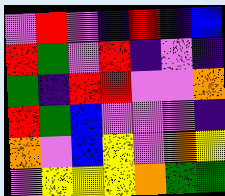[["violet", "red", "violet", "indigo", "red", "indigo", "blue"], ["red", "green", "violet", "red", "indigo", "violet", "indigo"], ["green", "indigo", "red", "red", "violet", "violet", "orange"], ["red", "green", "blue", "violet", "violet", "violet", "indigo"], ["orange", "violet", "blue", "yellow", "violet", "orange", "yellow"], ["violet", "yellow", "yellow", "yellow", "orange", "green", "green"]]